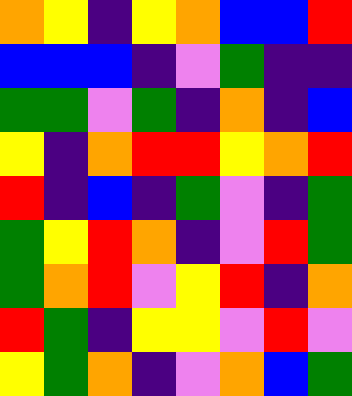[["orange", "yellow", "indigo", "yellow", "orange", "blue", "blue", "red"], ["blue", "blue", "blue", "indigo", "violet", "green", "indigo", "indigo"], ["green", "green", "violet", "green", "indigo", "orange", "indigo", "blue"], ["yellow", "indigo", "orange", "red", "red", "yellow", "orange", "red"], ["red", "indigo", "blue", "indigo", "green", "violet", "indigo", "green"], ["green", "yellow", "red", "orange", "indigo", "violet", "red", "green"], ["green", "orange", "red", "violet", "yellow", "red", "indigo", "orange"], ["red", "green", "indigo", "yellow", "yellow", "violet", "red", "violet"], ["yellow", "green", "orange", "indigo", "violet", "orange", "blue", "green"]]